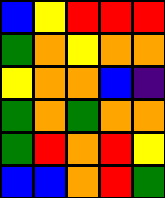[["blue", "yellow", "red", "red", "red"], ["green", "orange", "yellow", "orange", "orange"], ["yellow", "orange", "orange", "blue", "indigo"], ["green", "orange", "green", "orange", "orange"], ["green", "red", "orange", "red", "yellow"], ["blue", "blue", "orange", "red", "green"]]